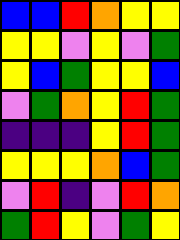[["blue", "blue", "red", "orange", "yellow", "yellow"], ["yellow", "yellow", "violet", "yellow", "violet", "green"], ["yellow", "blue", "green", "yellow", "yellow", "blue"], ["violet", "green", "orange", "yellow", "red", "green"], ["indigo", "indigo", "indigo", "yellow", "red", "green"], ["yellow", "yellow", "yellow", "orange", "blue", "green"], ["violet", "red", "indigo", "violet", "red", "orange"], ["green", "red", "yellow", "violet", "green", "yellow"]]